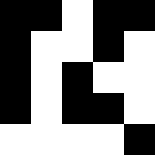[["black", "black", "white", "black", "black"], ["black", "white", "white", "black", "white"], ["black", "white", "black", "white", "white"], ["black", "white", "black", "black", "white"], ["white", "white", "white", "white", "black"]]